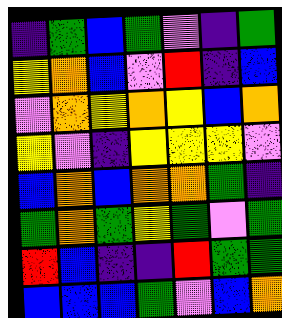[["indigo", "green", "blue", "green", "violet", "indigo", "green"], ["yellow", "orange", "blue", "violet", "red", "indigo", "blue"], ["violet", "orange", "yellow", "orange", "yellow", "blue", "orange"], ["yellow", "violet", "indigo", "yellow", "yellow", "yellow", "violet"], ["blue", "orange", "blue", "orange", "orange", "green", "indigo"], ["green", "orange", "green", "yellow", "green", "violet", "green"], ["red", "blue", "indigo", "indigo", "red", "green", "green"], ["blue", "blue", "blue", "green", "violet", "blue", "orange"]]